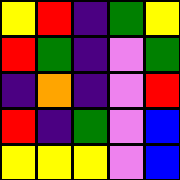[["yellow", "red", "indigo", "green", "yellow"], ["red", "green", "indigo", "violet", "green"], ["indigo", "orange", "indigo", "violet", "red"], ["red", "indigo", "green", "violet", "blue"], ["yellow", "yellow", "yellow", "violet", "blue"]]